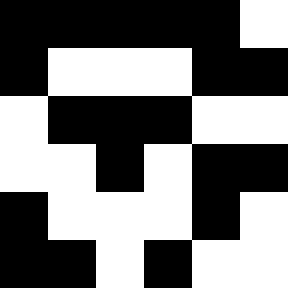[["black", "black", "black", "black", "black", "white"], ["black", "white", "white", "white", "black", "black"], ["white", "black", "black", "black", "white", "white"], ["white", "white", "black", "white", "black", "black"], ["black", "white", "white", "white", "black", "white"], ["black", "black", "white", "black", "white", "white"]]